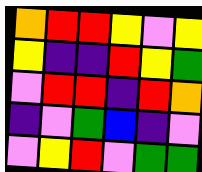[["orange", "red", "red", "yellow", "violet", "yellow"], ["yellow", "indigo", "indigo", "red", "yellow", "green"], ["violet", "red", "red", "indigo", "red", "orange"], ["indigo", "violet", "green", "blue", "indigo", "violet"], ["violet", "yellow", "red", "violet", "green", "green"]]